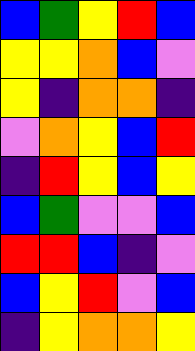[["blue", "green", "yellow", "red", "blue"], ["yellow", "yellow", "orange", "blue", "violet"], ["yellow", "indigo", "orange", "orange", "indigo"], ["violet", "orange", "yellow", "blue", "red"], ["indigo", "red", "yellow", "blue", "yellow"], ["blue", "green", "violet", "violet", "blue"], ["red", "red", "blue", "indigo", "violet"], ["blue", "yellow", "red", "violet", "blue"], ["indigo", "yellow", "orange", "orange", "yellow"]]